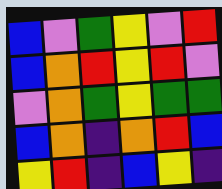[["blue", "violet", "green", "yellow", "violet", "red"], ["blue", "orange", "red", "yellow", "red", "violet"], ["violet", "orange", "green", "yellow", "green", "green"], ["blue", "orange", "indigo", "orange", "red", "blue"], ["yellow", "red", "indigo", "blue", "yellow", "indigo"]]